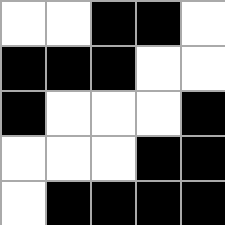[["white", "white", "black", "black", "white"], ["black", "black", "black", "white", "white"], ["black", "white", "white", "white", "black"], ["white", "white", "white", "black", "black"], ["white", "black", "black", "black", "black"]]